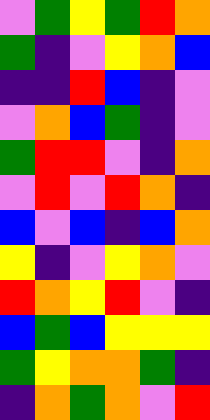[["violet", "green", "yellow", "green", "red", "orange"], ["green", "indigo", "violet", "yellow", "orange", "blue"], ["indigo", "indigo", "red", "blue", "indigo", "violet"], ["violet", "orange", "blue", "green", "indigo", "violet"], ["green", "red", "red", "violet", "indigo", "orange"], ["violet", "red", "violet", "red", "orange", "indigo"], ["blue", "violet", "blue", "indigo", "blue", "orange"], ["yellow", "indigo", "violet", "yellow", "orange", "violet"], ["red", "orange", "yellow", "red", "violet", "indigo"], ["blue", "green", "blue", "yellow", "yellow", "yellow"], ["green", "yellow", "orange", "orange", "green", "indigo"], ["indigo", "orange", "green", "orange", "violet", "red"]]